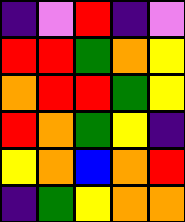[["indigo", "violet", "red", "indigo", "violet"], ["red", "red", "green", "orange", "yellow"], ["orange", "red", "red", "green", "yellow"], ["red", "orange", "green", "yellow", "indigo"], ["yellow", "orange", "blue", "orange", "red"], ["indigo", "green", "yellow", "orange", "orange"]]